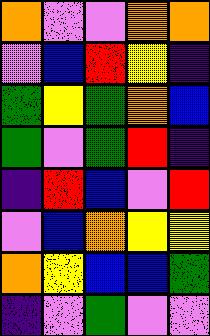[["orange", "violet", "violet", "orange", "orange"], ["violet", "blue", "red", "yellow", "indigo"], ["green", "yellow", "green", "orange", "blue"], ["green", "violet", "green", "red", "indigo"], ["indigo", "red", "blue", "violet", "red"], ["violet", "blue", "orange", "yellow", "yellow"], ["orange", "yellow", "blue", "blue", "green"], ["indigo", "violet", "green", "violet", "violet"]]